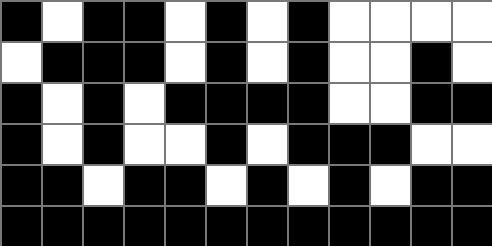[["black", "white", "black", "black", "white", "black", "white", "black", "white", "white", "white", "white"], ["white", "black", "black", "black", "white", "black", "white", "black", "white", "white", "black", "white"], ["black", "white", "black", "white", "black", "black", "black", "black", "white", "white", "black", "black"], ["black", "white", "black", "white", "white", "black", "white", "black", "black", "black", "white", "white"], ["black", "black", "white", "black", "black", "white", "black", "white", "black", "white", "black", "black"], ["black", "black", "black", "black", "black", "black", "black", "black", "black", "black", "black", "black"]]